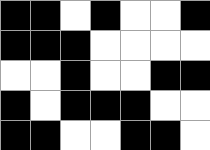[["black", "black", "white", "black", "white", "white", "black"], ["black", "black", "black", "white", "white", "white", "white"], ["white", "white", "black", "white", "white", "black", "black"], ["black", "white", "black", "black", "black", "white", "white"], ["black", "black", "white", "white", "black", "black", "white"]]